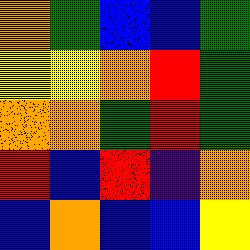[["orange", "green", "blue", "blue", "green"], ["yellow", "yellow", "orange", "red", "green"], ["orange", "orange", "green", "red", "green"], ["red", "blue", "red", "indigo", "orange"], ["blue", "orange", "blue", "blue", "yellow"]]